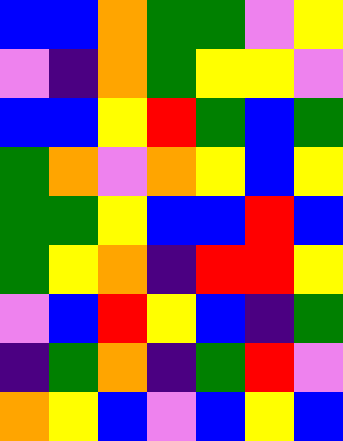[["blue", "blue", "orange", "green", "green", "violet", "yellow"], ["violet", "indigo", "orange", "green", "yellow", "yellow", "violet"], ["blue", "blue", "yellow", "red", "green", "blue", "green"], ["green", "orange", "violet", "orange", "yellow", "blue", "yellow"], ["green", "green", "yellow", "blue", "blue", "red", "blue"], ["green", "yellow", "orange", "indigo", "red", "red", "yellow"], ["violet", "blue", "red", "yellow", "blue", "indigo", "green"], ["indigo", "green", "orange", "indigo", "green", "red", "violet"], ["orange", "yellow", "blue", "violet", "blue", "yellow", "blue"]]